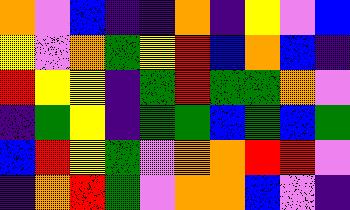[["orange", "violet", "blue", "indigo", "indigo", "orange", "indigo", "yellow", "violet", "blue"], ["yellow", "violet", "orange", "green", "yellow", "red", "blue", "orange", "blue", "indigo"], ["red", "yellow", "yellow", "indigo", "green", "red", "green", "green", "orange", "violet"], ["indigo", "green", "yellow", "indigo", "green", "green", "blue", "green", "blue", "green"], ["blue", "red", "yellow", "green", "violet", "orange", "orange", "red", "red", "violet"], ["indigo", "orange", "red", "green", "violet", "orange", "orange", "blue", "violet", "indigo"]]